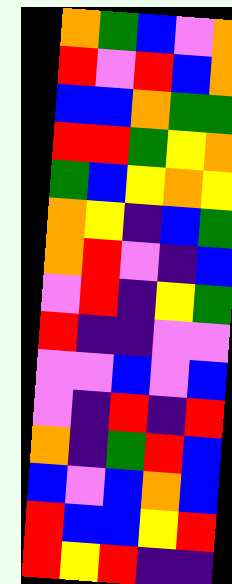[["orange", "green", "blue", "violet", "orange"], ["red", "violet", "red", "blue", "orange"], ["blue", "blue", "orange", "green", "green"], ["red", "red", "green", "yellow", "orange"], ["green", "blue", "yellow", "orange", "yellow"], ["orange", "yellow", "indigo", "blue", "green"], ["orange", "red", "violet", "indigo", "blue"], ["violet", "red", "indigo", "yellow", "green"], ["red", "indigo", "indigo", "violet", "violet"], ["violet", "violet", "blue", "violet", "blue"], ["violet", "indigo", "red", "indigo", "red"], ["orange", "indigo", "green", "red", "blue"], ["blue", "violet", "blue", "orange", "blue"], ["red", "blue", "blue", "yellow", "red"], ["red", "yellow", "red", "indigo", "indigo"]]